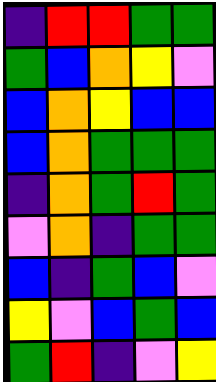[["indigo", "red", "red", "green", "green"], ["green", "blue", "orange", "yellow", "violet"], ["blue", "orange", "yellow", "blue", "blue"], ["blue", "orange", "green", "green", "green"], ["indigo", "orange", "green", "red", "green"], ["violet", "orange", "indigo", "green", "green"], ["blue", "indigo", "green", "blue", "violet"], ["yellow", "violet", "blue", "green", "blue"], ["green", "red", "indigo", "violet", "yellow"]]